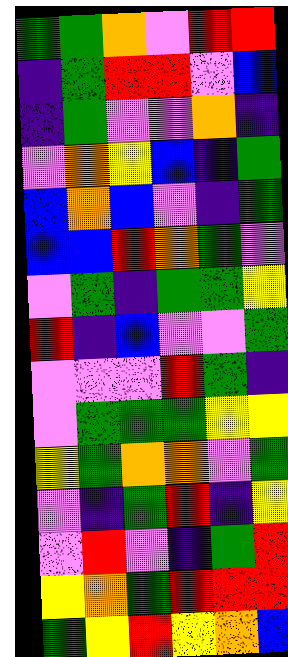[["green", "green", "orange", "violet", "red", "red"], ["indigo", "green", "red", "red", "violet", "blue"], ["indigo", "green", "violet", "violet", "orange", "indigo"], ["violet", "orange", "yellow", "blue", "indigo", "green"], ["blue", "orange", "blue", "violet", "indigo", "green"], ["blue", "blue", "red", "orange", "green", "violet"], ["violet", "green", "indigo", "green", "green", "yellow"], ["red", "indigo", "blue", "violet", "violet", "green"], ["violet", "violet", "violet", "red", "green", "indigo"], ["violet", "green", "green", "green", "yellow", "yellow"], ["yellow", "green", "orange", "orange", "violet", "green"], ["violet", "indigo", "green", "red", "indigo", "yellow"], ["violet", "red", "violet", "indigo", "green", "red"], ["yellow", "orange", "green", "red", "red", "red"], ["green", "yellow", "red", "yellow", "orange", "blue"]]